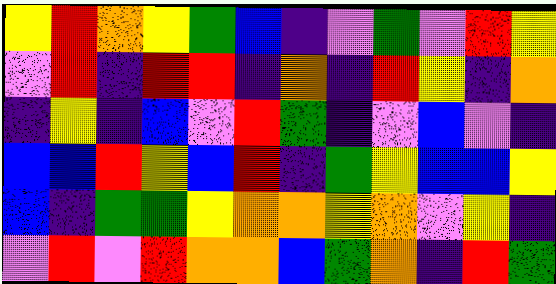[["yellow", "red", "orange", "yellow", "green", "blue", "indigo", "violet", "green", "violet", "red", "yellow"], ["violet", "red", "indigo", "red", "red", "indigo", "orange", "indigo", "red", "yellow", "indigo", "orange"], ["indigo", "yellow", "indigo", "blue", "violet", "red", "green", "indigo", "violet", "blue", "violet", "indigo"], ["blue", "blue", "red", "yellow", "blue", "red", "indigo", "green", "yellow", "blue", "blue", "yellow"], ["blue", "indigo", "green", "green", "yellow", "orange", "orange", "yellow", "orange", "violet", "yellow", "indigo"], ["violet", "red", "violet", "red", "orange", "orange", "blue", "green", "orange", "indigo", "red", "green"]]